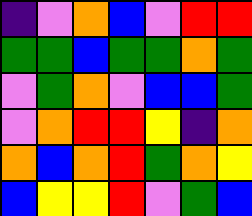[["indigo", "violet", "orange", "blue", "violet", "red", "red"], ["green", "green", "blue", "green", "green", "orange", "green"], ["violet", "green", "orange", "violet", "blue", "blue", "green"], ["violet", "orange", "red", "red", "yellow", "indigo", "orange"], ["orange", "blue", "orange", "red", "green", "orange", "yellow"], ["blue", "yellow", "yellow", "red", "violet", "green", "blue"]]